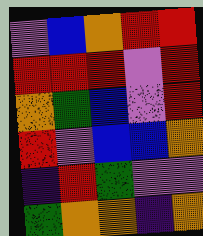[["violet", "blue", "orange", "red", "red"], ["red", "red", "red", "violet", "red"], ["orange", "green", "blue", "violet", "red"], ["red", "violet", "blue", "blue", "orange"], ["indigo", "red", "green", "violet", "violet"], ["green", "orange", "orange", "indigo", "orange"]]